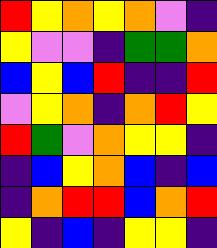[["red", "yellow", "orange", "yellow", "orange", "violet", "indigo"], ["yellow", "violet", "violet", "indigo", "green", "green", "orange"], ["blue", "yellow", "blue", "red", "indigo", "indigo", "red"], ["violet", "yellow", "orange", "indigo", "orange", "red", "yellow"], ["red", "green", "violet", "orange", "yellow", "yellow", "indigo"], ["indigo", "blue", "yellow", "orange", "blue", "indigo", "blue"], ["indigo", "orange", "red", "red", "blue", "orange", "red"], ["yellow", "indigo", "blue", "indigo", "yellow", "yellow", "indigo"]]